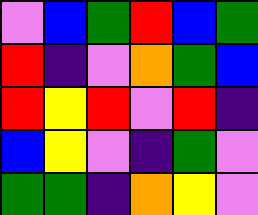[["violet", "blue", "green", "red", "blue", "green"], ["red", "indigo", "violet", "orange", "green", "blue"], ["red", "yellow", "red", "violet", "red", "indigo"], ["blue", "yellow", "violet", "indigo", "green", "violet"], ["green", "green", "indigo", "orange", "yellow", "violet"]]